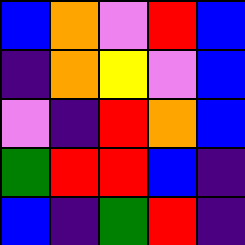[["blue", "orange", "violet", "red", "blue"], ["indigo", "orange", "yellow", "violet", "blue"], ["violet", "indigo", "red", "orange", "blue"], ["green", "red", "red", "blue", "indigo"], ["blue", "indigo", "green", "red", "indigo"]]